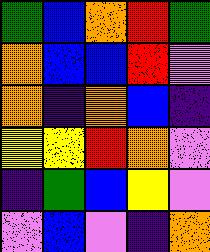[["green", "blue", "orange", "red", "green"], ["orange", "blue", "blue", "red", "violet"], ["orange", "indigo", "orange", "blue", "indigo"], ["yellow", "yellow", "red", "orange", "violet"], ["indigo", "green", "blue", "yellow", "violet"], ["violet", "blue", "violet", "indigo", "orange"]]